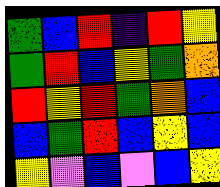[["green", "blue", "red", "indigo", "red", "yellow"], ["green", "red", "blue", "yellow", "green", "orange"], ["red", "yellow", "red", "green", "orange", "blue"], ["blue", "green", "red", "blue", "yellow", "blue"], ["yellow", "violet", "blue", "violet", "blue", "yellow"]]